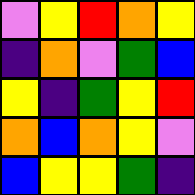[["violet", "yellow", "red", "orange", "yellow"], ["indigo", "orange", "violet", "green", "blue"], ["yellow", "indigo", "green", "yellow", "red"], ["orange", "blue", "orange", "yellow", "violet"], ["blue", "yellow", "yellow", "green", "indigo"]]